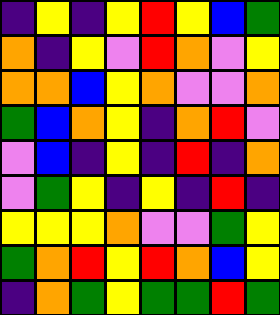[["indigo", "yellow", "indigo", "yellow", "red", "yellow", "blue", "green"], ["orange", "indigo", "yellow", "violet", "red", "orange", "violet", "yellow"], ["orange", "orange", "blue", "yellow", "orange", "violet", "violet", "orange"], ["green", "blue", "orange", "yellow", "indigo", "orange", "red", "violet"], ["violet", "blue", "indigo", "yellow", "indigo", "red", "indigo", "orange"], ["violet", "green", "yellow", "indigo", "yellow", "indigo", "red", "indigo"], ["yellow", "yellow", "yellow", "orange", "violet", "violet", "green", "yellow"], ["green", "orange", "red", "yellow", "red", "orange", "blue", "yellow"], ["indigo", "orange", "green", "yellow", "green", "green", "red", "green"]]